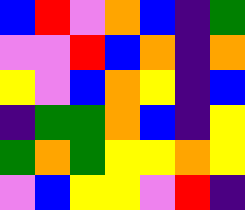[["blue", "red", "violet", "orange", "blue", "indigo", "green"], ["violet", "violet", "red", "blue", "orange", "indigo", "orange"], ["yellow", "violet", "blue", "orange", "yellow", "indigo", "blue"], ["indigo", "green", "green", "orange", "blue", "indigo", "yellow"], ["green", "orange", "green", "yellow", "yellow", "orange", "yellow"], ["violet", "blue", "yellow", "yellow", "violet", "red", "indigo"]]